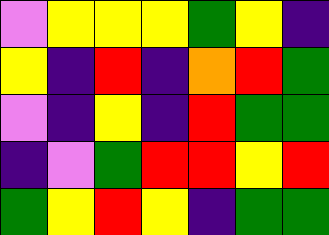[["violet", "yellow", "yellow", "yellow", "green", "yellow", "indigo"], ["yellow", "indigo", "red", "indigo", "orange", "red", "green"], ["violet", "indigo", "yellow", "indigo", "red", "green", "green"], ["indigo", "violet", "green", "red", "red", "yellow", "red"], ["green", "yellow", "red", "yellow", "indigo", "green", "green"]]